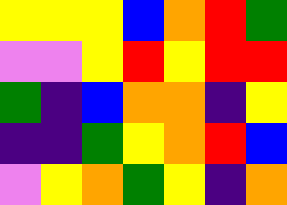[["yellow", "yellow", "yellow", "blue", "orange", "red", "green"], ["violet", "violet", "yellow", "red", "yellow", "red", "red"], ["green", "indigo", "blue", "orange", "orange", "indigo", "yellow"], ["indigo", "indigo", "green", "yellow", "orange", "red", "blue"], ["violet", "yellow", "orange", "green", "yellow", "indigo", "orange"]]